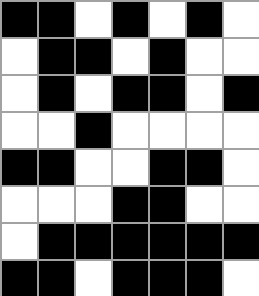[["black", "black", "white", "black", "white", "black", "white"], ["white", "black", "black", "white", "black", "white", "white"], ["white", "black", "white", "black", "black", "white", "black"], ["white", "white", "black", "white", "white", "white", "white"], ["black", "black", "white", "white", "black", "black", "white"], ["white", "white", "white", "black", "black", "white", "white"], ["white", "black", "black", "black", "black", "black", "black"], ["black", "black", "white", "black", "black", "black", "white"]]